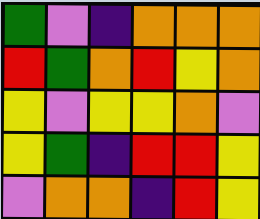[["green", "violet", "indigo", "orange", "orange", "orange"], ["red", "green", "orange", "red", "yellow", "orange"], ["yellow", "violet", "yellow", "yellow", "orange", "violet"], ["yellow", "green", "indigo", "red", "red", "yellow"], ["violet", "orange", "orange", "indigo", "red", "yellow"]]